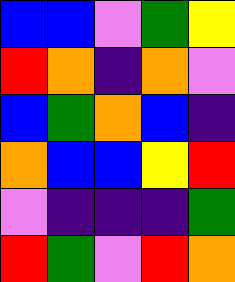[["blue", "blue", "violet", "green", "yellow"], ["red", "orange", "indigo", "orange", "violet"], ["blue", "green", "orange", "blue", "indigo"], ["orange", "blue", "blue", "yellow", "red"], ["violet", "indigo", "indigo", "indigo", "green"], ["red", "green", "violet", "red", "orange"]]